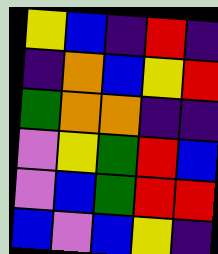[["yellow", "blue", "indigo", "red", "indigo"], ["indigo", "orange", "blue", "yellow", "red"], ["green", "orange", "orange", "indigo", "indigo"], ["violet", "yellow", "green", "red", "blue"], ["violet", "blue", "green", "red", "red"], ["blue", "violet", "blue", "yellow", "indigo"]]